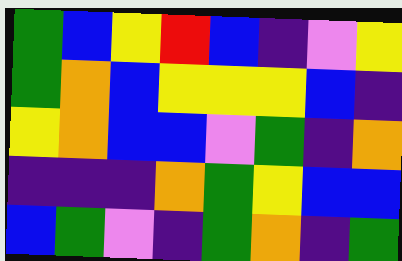[["green", "blue", "yellow", "red", "blue", "indigo", "violet", "yellow"], ["green", "orange", "blue", "yellow", "yellow", "yellow", "blue", "indigo"], ["yellow", "orange", "blue", "blue", "violet", "green", "indigo", "orange"], ["indigo", "indigo", "indigo", "orange", "green", "yellow", "blue", "blue"], ["blue", "green", "violet", "indigo", "green", "orange", "indigo", "green"]]